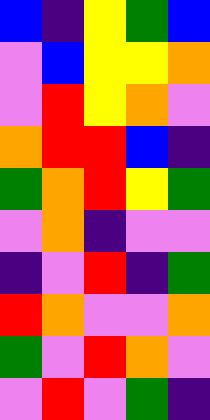[["blue", "indigo", "yellow", "green", "blue"], ["violet", "blue", "yellow", "yellow", "orange"], ["violet", "red", "yellow", "orange", "violet"], ["orange", "red", "red", "blue", "indigo"], ["green", "orange", "red", "yellow", "green"], ["violet", "orange", "indigo", "violet", "violet"], ["indigo", "violet", "red", "indigo", "green"], ["red", "orange", "violet", "violet", "orange"], ["green", "violet", "red", "orange", "violet"], ["violet", "red", "violet", "green", "indigo"]]